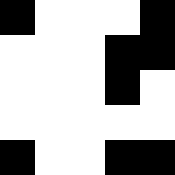[["black", "white", "white", "white", "black"], ["white", "white", "white", "black", "black"], ["white", "white", "white", "black", "white"], ["white", "white", "white", "white", "white"], ["black", "white", "white", "black", "black"]]